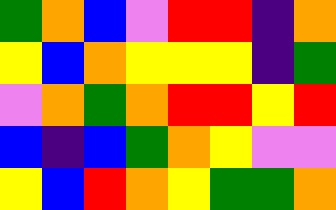[["green", "orange", "blue", "violet", "red", "red", "indigo", "orange"], ["yellow", "blue", "orange", "yellow", "yellow", "yellow", "indigo", "green"], ["violet", "orange", "green", "orange", "red", "red", "yellow", "red"], ["blue", "indigo", "blue", "green", "orange", "yellow", "violet", "violet"], ["yellow", "blue", "red", "orange", "yellow", "green", "green", "orange"]]